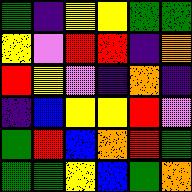[["green", "indigo", "yellow", "yellow", "green", "green"], ["yellow", "violet", "red", "red", "indigo", "orange"], ["red", "yellow", "violet", "indigo", "orange", "indigo"], ["indigo", "blue", "yellow", "yellow", "red", "violet"], ["green", "red", "blue", "orange", "red", "green"], ["green", "green", "yellow", "blue", "green", "orange"]]